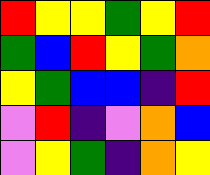[["red", "yellow", "yellow", "green", "yellow", "red"], ["green", "blue", "red", "yellow", "green", "orange"], ["yellow", "green", "blue", "blue", "indigo", "red"], ["violet", "red", "indigo", "violet", "orange", "blue"], ["violet", "yellow", "green", "indigo", "orange", "yellow"]]